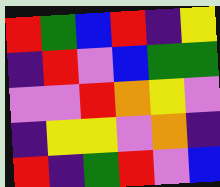[["red", "green", "blue", "red", "indigo", "yellow"], ["indigo", "red", "violet", "blue", "green", "green"], ["violet", "violet", "red", "orange", "yellow", "violet"], ["indigo", "yellow", "yellow", "violet", "orange", "indigo"], ["red", "indigo", "green", "red", "violet", "blue"]]